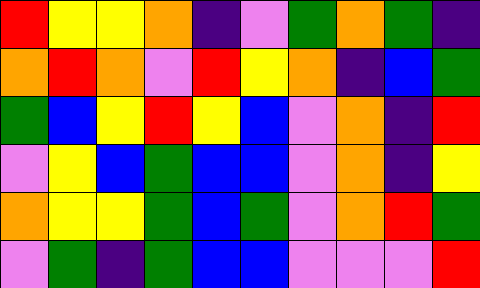[["red", "yellow", "yellow", "orange", "indigo", "violet", "green", "orange", "green", "indigo"], ["orange", "red", "orange", "violet", "red", "yellow", "orange", "indigo", "blue", "green"], ["green", "blue", "yellow", "red", "yellow", "blue", "violet", "orange", "indigo", "red"], ["violet", "yellow", "blue", "green", "blue", "blue", "violet", "orange", "indigo", "yellow"], ["orange", "yellow", "yellow", "green", "blue", "green", "violet", "orange", "red", "green"], ["violet", "green", "indigo", "green", "blue", "blue", "violet", "violet", "violet", "red"]]